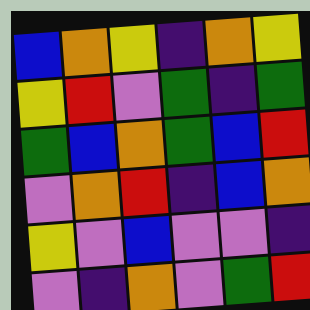[["blue", "orange", "yellow", "indigo", "orange", "yellow"], ["yellow", "red", "violet", "green", "indigo", "green"], ["green", "blue", "orange", "green", "blue", "red"], ["violet", "orange", "red", "indigo", "blue", "orange"], ["yellow", "violet", "blue", "violet", "violet", "indigo"], ["violet", "indigo", "orange", "violet", "green", "red"]]